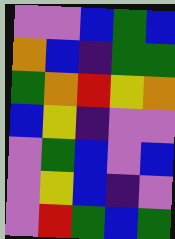[["violet", "violet", "blue", "green", "blue"], ["orange", "blue", "indigo", "green", "green"], ["green", "orange", "red", "yellow", "orange"], ["blue", "yellow", "indigo", "violet", "violet"], ["violet", "green", "blue", "violet", "blue"], ["violet", "yellow", "blue", "indigo", "violet"], ["violet", "red", "green", "blue", "green"]]